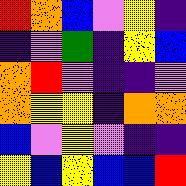[["red", "orange", "blue", "violet", "yellow", "indigo"], ["indigo", "violet", "green", "indigo", "yellow", "blue"], ["orange", "red", "violet", "indigo", "indigo", "violet"], ["orange", "yellow", "yellow", "indigo", "orange", "orange"], ["blue", "violet", "yellow", "violet", "indigo", "indigo"], ["yellow", "blue", "yellow", "blue", "blue", "red"]]